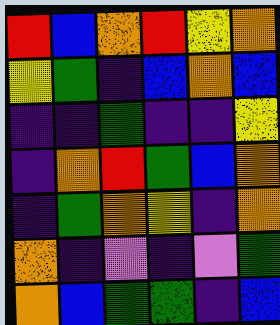[["red", "blue", "orange", "red", "yellow", "orange"], ["yellow", "green", "indigo", "blue", "orange", "blue"], ["indigo", "indigo", "green", "indigo", "indigo", "yellow"], ["indigo", "orange", "red", "green", "blue", "orange"], ["indigo", "green", "orange", "yellow", "indigo", "orange"], ["orange", "indigo", "violet", "indigo", "violet", "green"], ["orange", "blue", "green", "green", "indigo", "blue"]]